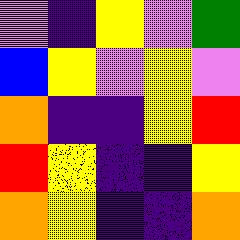[["violet", "indigo", "yellow", "violet", "green"], ["blue", "yellow", "violet", "yellow", "violet"], ["orange", "indigo", "indigo", "yellow", "red"], ["red", "yellow", "indigo", "indigo", "yellow"], ["orange", "yellow", "indigo", "indigo", "orange"]]